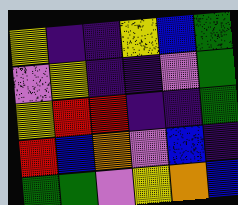[["yellow", "indigo", "indigo", "yellow", "blue", "green"], ["violet", "yellow", "indigo", "indigo", "violet", "green"], ["yellow", "red", "red", "indigo", "indigo", "green"], ["red", "blue", "orange", "violet", "blue", "indigo"], ["green", "green", "violet", "yellow", "orange", "blue"]]